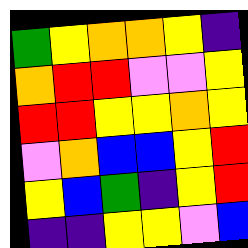[["green", "yellow", "orange", "orange", "yellow", "indigo"], ["orange", "red", "red", "violet", "violet", "yellow"], ["red", "red", "yellow", "yellow", "orange", "yellow"], ["violet", "orange", "blue", "blue", "yellow", "red"], ["yellow", "blue", "green", "indigo", "yellow", "red"], ["indigo", "indigo", "yellow", "yellow", "violet", "blue"]]